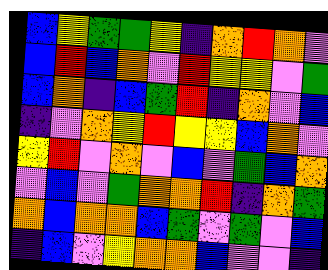[["blue", "yellow", "green", "green", "yellow", "indigo", "orange", "red", "orange", "violet"], ["blue", "red", "blue", "orange", "violet", "red", "yellow", "yellow", "violet", "green"], ["blue", "orange", "indigo", "blue", "green", "red", "indigo", "orange", "violet", "blue"], ["indigo", "violet", "orange", "yellow", "red", "yellow", "yellow", "blue", "orange", "violet"], ["yellow", "red", "violet", "orange", "violet", "blue", "violet", "green", "blue", "orange"], ["violet", "blue", "violet", "green", "orange", "orange", "red", "indigo", "orange", "green"], ["orange", "blue", "orange", "orange", "blue", "green", "violet", "green", "violet", "blue"], ["indigo", "blue", "violet", "yellow", "orange", "orange", "blue", "violet", "violet", "indigo"]]